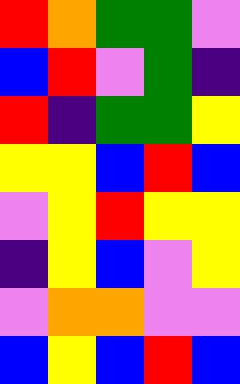[["red", "orange", "green", "green", "violet"], ["blue", "red", "violet", "green", "indigo"], ["red", "indigo", "green", "green", "yellow"], ["yellow", "yellow", "blue", "red", "blue"], ["violet", "yellow", "red", "yellow", "yellow"], ["indigo", "yellow", "blue", "violet", "yellow"], ["violet", "orange", "orange", "violet", "violet"], ["blue", "yellow", "blue", "red", "blue"]]